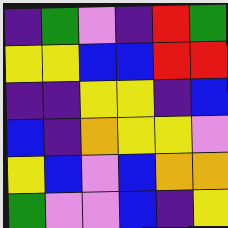[["indigo", "green", "violet", "indigo", "red", "green"], ["yellow", "yellow", "blue", "blue", "red", "red"], ["indigo", "indigo", "yellow", "yellow", "indigo", "blue"], ["blue", "indigo", "orange", "yellow", "yellow", "violet"], ["yellow", "blue", "violet", "blue", "orange", "orange"], ["green", "violet", "violet", "blue", "indigo", "yellow"]]